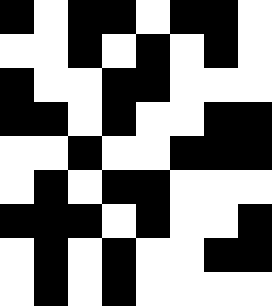[["black", "white", "black", "black", "white", "black", "black", "white"], ["white", "white", "black", "white", "black", "white", "black", "white"], ["black", "white", "white", "black", "black", "white", "white", "white"], ["black", "black", "white", "black", "white", "white", "black", "black"], ["white", "white", "black", "white", "white", "black", "black", "black"], ["white", "black", "white", "black", "black", "white", "white", "white"], ["black", "black", "black", "white", "black", "white", "white", "black"], ["white", "black", "white", "black", "white", "white", "black", "black"], ["white", "black", "white", "black", "white", "white", "white", "white"]]